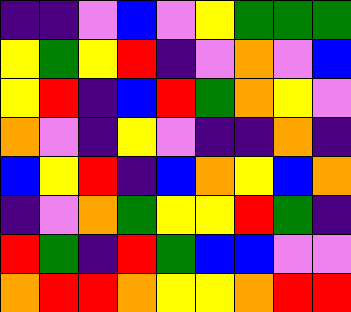[["indigo", "indigo", "violet", "blue", "violet", "yellow", "green", "green", "green"], ["yellow", "green", "yellow", "red", "indigo", "violet", "orange", "violet", "blue"], ["yellow", "red", "indigo", "blue", "red", "green", "orange", "yellow", "violet"], ["orange", "violet", "indigo", "yellow", "violet", "indigo", "indigo", "orange", "indigo"], ["blue", "yellow", "red", "indigo", "blue", "orange", "yellow", "blue", "orange"], ["indigo", "violet", "orange", "green", "yellow", "yellow", "red", "green", "indigo"], ["red", "green", "indigo", "red", "green", "blue", "blue", "violet", "violet"], ["orange", "red", "red", "orange", "yellow", "yellow", "orange", "red", "red"]]